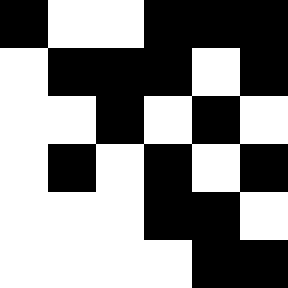[["black", "white", "white", "black", "black", "black"], ["white", "black", "black", "black", "white", "black"], ["white", "white", "black", "white", "black", "white"], ["white", "black", "white", "black", "white", "black"], ["white", "white", "white", "black", "black", "white"], ["white", "white", "white", "white", "black", "black"]]